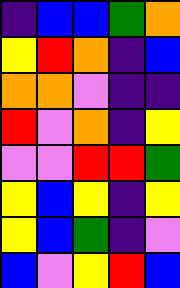[["indigo", "blue", "blue", "green", "orange"], ["yellow", "red", "orange", "indigo", "blue"], ["orange", "orange", "violet", "indigo", "indigo"], ["red", "violet", "orange", "indigo", "yellow"], ["violet", "violet", "red", "red", "green"], ["yellow", "blue", "yellow", "indigo", "yellow"], ["yellow", "blue", "green", "indigo", "violet"], ["blue", "violet", "yellow", "red", "blue"]]